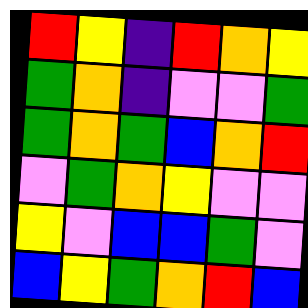[["red", "yellow", "indigo", "red", "orange", "yellow"], ["green", "orange", "indigo", "violet", "violet", "green"], ["green", "orange", "green", "blue", "orange", "red"], ["violet", "green", "orange", "yellow", "violet", "violet"], ["yellow", "violet", "blue", "blue", "green", "violet"], ["blue", "yellow", "green", "orange", "red", "blue"]]